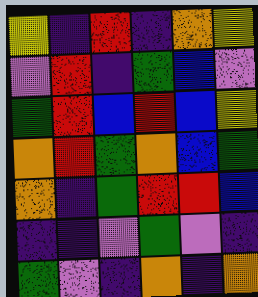[["yellow", "indigo", "red", "indigo", "orange", "yellow"], ["violet", "red", "indigo", "green", "blue", "violet"], ["green", "red", "blue", "red", "blue", "yellow"], ["orange", "red", "green", "orange", "blue", "green"], ["orange", "indigo", "green", "red", "red", "blue"], ["indigo", "indigo", "violet", "green", "violet", "indigo"], ["green", "violet", "indigo", "orange", "indigo", "orange"]]